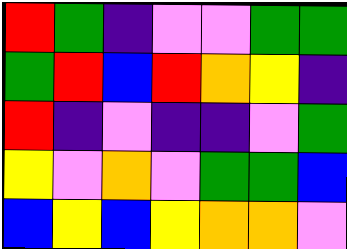[["red", "green", "indigo", "violet", "violet", "green", "green"], ["green", "red", "blue", "red", "orange", "yellow", "indigo"], ["red", "indigo", "violet", "indigo", "indigo", "violet", "green"], ["yellow", "violet", "orange", "violet", "green", "green", "blue"], ["blue", "yellow", "blue", "yellow", "orange", "orange", "violet"]]